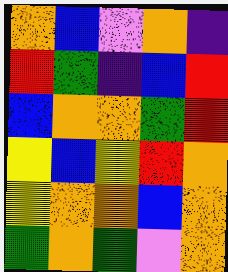[["orange", "blue", "violet", "orange", "indigo"], ["red", "green", "indigo", "blue", "red"], ["blue", "orange", "orange", "green", "red"], ["yellow", "blue", "yellow", "red", "orange"], ["yellow", "orange", "orange", "blue", "orange"], ["green", "orange", "green", "violet", "orange"]]